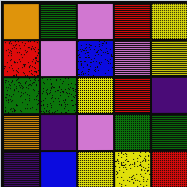[["orange", "green", "violet", "red", "yellow"], ["red", "violet", "blue", "violet", "yellow"], ["green", "green", "yellow", "red", "indigo"], ["orange", "indigo", "violet", "green", "green"], ["indigo", "blue", "yellow", "yellow", "red"]]